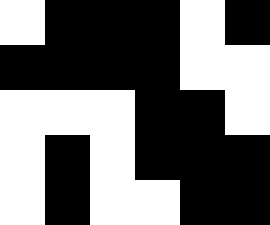[["white", "black", "black", "black", "white", "black"], ["black", "black", "black", "black", "white", "white"], ["white", "white", "white", "black", "black", "white"], ["white", "black", "white", "black", "black", "black"], ["white", "black", "white", "white", "black", "black"]]